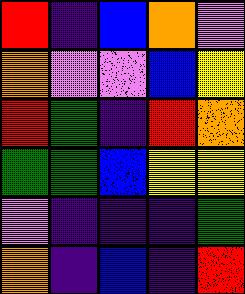[["red", "indigo", "blue", "orange", "violet"], ["orange", "violet", "violet", "blue", "yellow"], ["red", "green", "indigo", "red", "orange"], ["green", "green", "blue", "yellow", "yellow"], ["violet", "indigo", "indigo", "indigo", "green"], ["orange", "indigo", "blue", "indigo", "red"]]